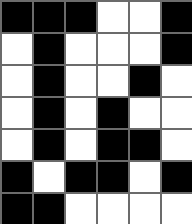[["black", "black", "black", "white", "white", "black"], ["white", "black", "white", "white", "white", "black"], ["white", "black", "white", "white", "black", "white"], ["white", "black", "white", "black", "white", "white"], ["white", "black", "white", "black", "black", "white"], ["black", "white", "black", "black", "white", "black"], ["black", "black", "white", "white", "white", "white"]]